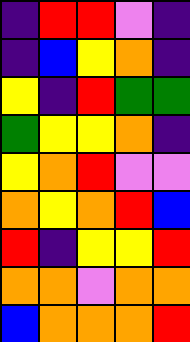[["indigo", "red", "red", "violet", "indigo"], ["indigo", "blue", "yellow", "orange", "indigo"], ["yellow", "indigo", "red", "green", "green"], ["green", "yellow", "yellow", "orange", "indigo"], ["yellow", "orange", "red", "violet", "violet"], ["orange", "yellow", "orange", "red", "blue"], ["red", "indigo", "yellow", "yellow", "red"], ["orange", "orange", "violet", "orange", "orange"], ["blue", "orange", "orange", "orange", "red"]]